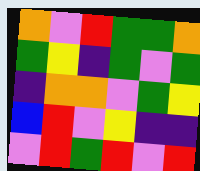[["orange", "violet", "red", "green", "green", "orange"], ["green", "yellow", "indigo", "green", "violet", "green"], ["indigo", "orange", "orange", "violet", "green", "yellow"], ["blue", "red", "violet", "yellow", "indigo", "indigo"], ["violet", "red", "green", "red", "violet", "red"]]